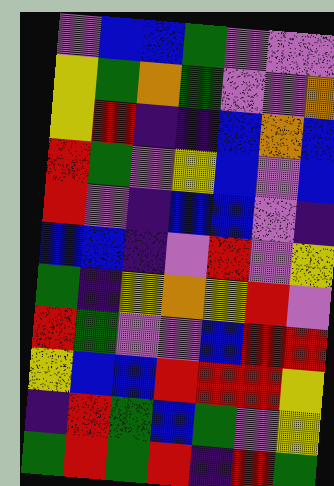[["violet", "blue", "blue", "green", "violet", "violet", "violet"], ["yellow", "green", "orange", "green", "violet", "violet", "orange"], ["yellow", "red", "indigo", "indigo", "blue", "orange", "blue"], ["red", "green", "violet", "yellow", "blue", "violet", "blue"], ["red", "violet", "indigo", "blue", "blue", "violet", "indigo"], ["blue", "blue", "indigo", "violet", "red", "violet", "yellow"], ["green", "indigo", "yellow", "orange", "yellow", "red", "violet"], ["red", "green", "violet", "violet", "blue", "red", "red"], ["yellow", "blue", "blue", "red", "red", "red", "yellow"], ["indigo", "red", "green", "blue", "green", "violet", "yellow"], ["green", "red", "green", "red", "indigo", "red", "green"]]